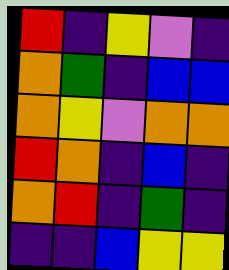[["red", "indigo", "yellow", "violet", "indigo"], ["orange", "green", "indigo", "blue", "blue"], ["orange", "yellow", "violet", "orange", "orange"], ["red", "orange", "indigo", "blue", "indigo"], ["orange", "red", "indigo", "green", "indigo"], ["indigo", "indigo", "blue", "yellow", "yellow"]]